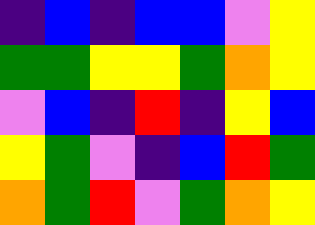[["indigo", "blue", "indigo", "blue", "blue", "violet", "yellow"], ["green", "green", "yellow", "yellow", "green", "orange", "yellow"], ["violet", "blue", "indigo", "red", "indigo", "yellow", "blue"], ["yellow", "green", "violet", "indigo", "blue", "red", "green"], ["orange", "green", "red", "violet", "green", "orange", "yellow"]]